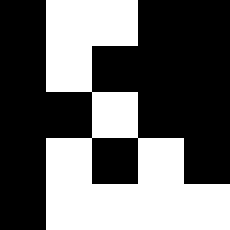[["black", "white", "white", "black", "black"], ["black", "white", "black", "black", "black"], ["black", "black", "white", "black", "black"], ["black", "white", "black", "white", "black"], ["black", "white", "white", "white", "white"]]